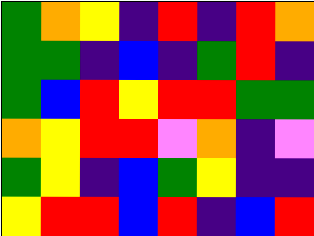[["green", "orange", "yellow", "indigo", "red", "indigo", "red", "orange"], ["green", "green", "indigo", "blue", "indigo", "green", "red", "indigo"], ["green", "blue", "red", "yellow", "red", "red", "green", "green"], ["orange", "yellow", "red", "red", "violet", "orange", "indigo", "violet"], ["green", "yellow", "indigo", "blue", "green", "yellow", "indigo", "indigo"], ["yellow", "red", "red", "blue", "red", "indigo", "blue", "red"]]